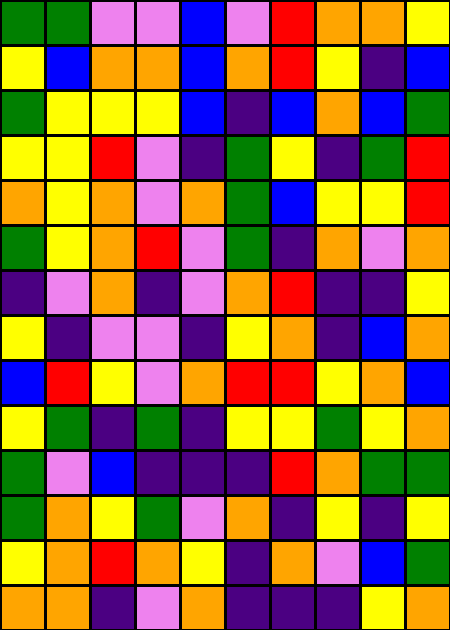[["green", "green", "violet", "violet", "blue", "violet", "red", "orange", "orange", "yellow"], ["yellow", "blue", "orange", "orange", "blue", "orange", "red", "yellow", "indigo", "blue"], ["green", "yellow", "yellow", "yellow", "blue", "indigo", "blue", "orange", "blue", "green"], ["yellow", "yellow", "red", "violet", "indigo", "green", "yellow", "indigo", "green", "red"], ["orange", "yellow", "orange", "violet", "orange", "green", "blue", "yellow", "yellow", "red"], ["green", "yellow", "orange", "red", "violet", "green", "indigo", "orange", "violet", "orange"], ["indigo", "violet", "orange", "indigo", "violet", "orange", "red", "indigo", "indigo", "yellow"], ["yellow", "indigo", "violet", "violet", "indigo", "yellow", "orange", "indigo", "blue", "orange"], ["blue", "red", "yellow", "violet", "orange", "red", "red", "yellow", "orange", "blue"], ["yellow", "green", "indigo", "green", "indigo", "yellow", "yellow", "green", "yellow", "orange"], ["green", "violet", "blue", "indigo", "indigo", "indigo", "red", "orange", "green", "green"], ["green", "orange", "yellow", "green", "violet", "orange", "indigo", "yellow", "indigo", "yellow"], ["yellow", "orange", "red", "orange", "yellow", "indigo", "orange", "violet", "blue", "green"], ["orange", "orange", "indigo", "violet", "orange", "indigo", "indigo", "indigo", "yellow", "orange"]]